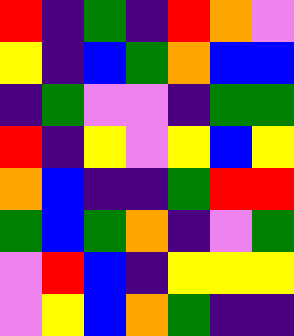[["red", "indigo", "green", "indigo", "red", "orange", "violet"], ["yellow", "indigo", "blue", "green", "orange", "blue", "blue"], ["indigo", "green", "violet", "violet", "indigo", "green", "green"], ["red", "indigo", "yellow", "violet", "yellow", "blue", "yellow"], ["orange", "blue", "indigo", "indigo", "green", "red", "red"], ["green", "blue", "green", "orange", "indigo", "violet", "green"], ["violet", "red", "blue", "indigo", "yellow", "yellow", "yellow"], ["violet", "yellow", "blue", "orange", "green", "indigo", "indigo"]]